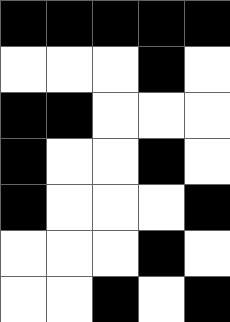[["black", "black", "black", "black", "black"], ["white", "white", "white", "black", "white"], ["black", "black", "white", "white", "white"], ["black", "white", "white", "black", "white"], ["black", "white", "white", "white", "black"], ["white", "white", "white", "black", "white"], ["white", "white", "black", "white", "black"]]